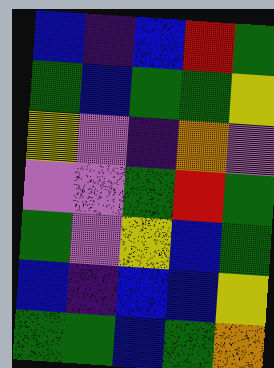[["blue", "indigo", "blue", "red", "green"], ["green", "blue", "green", "green", "yellow"], ["yellow", "violet", "indigo", "orange", "violet"], ["violet", "violet", "green", "red", "green"], ["green", "violet", "yellow", "blue", "green"], ["blue", "indigo", "blue", "blue", "yellow"], ["green", "green", "blue", "green", "orange"]]